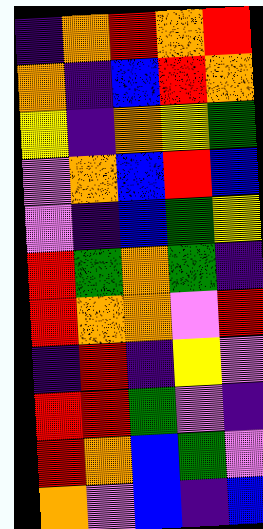[["indigo", "orange", "red", "orange", "red"], ["orange", "indigo", "blue", "red", "orange"], ["yellow", "indigo", "orange", "yellow", "green"], ["violet", "orange", "blue", "red", "blue"], ["violet", "indigo", "blue", "green", "yellow"], ["red", "green", "orange", "green", "indigo"], ["red", "orange", "orange", "violet", "red"], ["indigo", "red", "indigo", "yellow", "violet"], ["red", "red", "green", "violet", "indigo"], ["red", "orange", "blue", "green", "violet"], ["orange", "violet", "blue", "indigo", "blue"]]